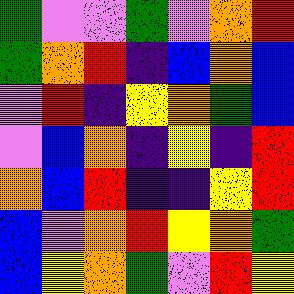[["green", "violet", "violet", "green", "violet", "orange", "red"], ["green", "orange", "red", "indigo", "blue", "orange", "blue"], ["violet", "red", "indigo", "yellow", "orange", "green", "blue"], ["violet", "blue", "orange", "indigo", "yellow", "indigo", "red"], ["orange", "blue", "red", "indigo", "indigo", "yellow", "red"], ["blue", "violet", "orange", "red", "yellow", "orange", "green"], ["blue", "yellow", "orange", "green", "violet", "red", "yellow"]]